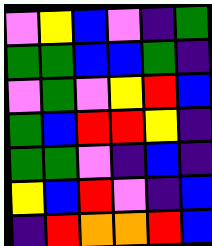[["violet", "yellow", "blue", "violet", "indigo", "green"], ["green", "green", "blue", "blue", "green", "indigo"], ["violet", "green", "violet", "yellow", "red", "blue"], ["green", "blue", "red", "red", "yellow", "indigo"], ["green", "green", "violet", "indigo", "blue", "indigo"], ["yellow", "blue", "red", "violet", "indigo", "blue"], ["indigo", "red", "orange", "orange", "red", "blue"]]